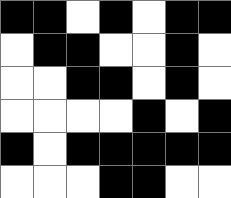[["black", "black", "white", "black", "white", "black", "black"], ["white", "black", "black", "white", "white", "black", "white"], ["white", "white", "black", "black", "white", "black", "white"], ["white", "white", "white", "white", "black", "white", "black"], ["black", "white", "black", "black", "black", "black", "black"], ["white", "white", "white", "black", "black", "white", "white"]]